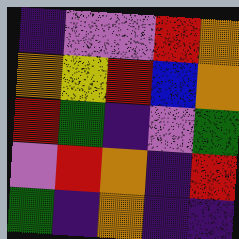[["indigo", "violet", "violet", "red", "orange"], ["orange", "yellow", "red", "blue", "orange"], ["red", "green", "indigo", "violet", "green"], ["violet", "red", "orange", "indigo", "red"], ["green", "indigo", "orange", "indigo", "indigo"]]